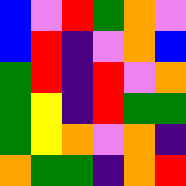[["blue", "violet", "red", "green", "orange", "violet"], ["blue", "red", "indigo", "violet", "orange", "blue"], ["green", "red", "indigo", "red", "violet", "orange"], ["green", "yellow", "indigo", "red", "green", "green"], ["green", "yellow", "orange", "violet", "orange", "indigo"], ["orange", "green", "green", "indigo", "orange", "red"]]